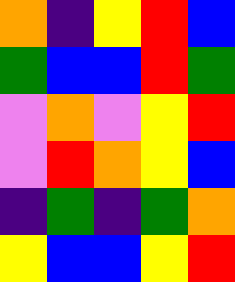[["orange", "indigo", "yellow", "red", "blue"], ["green", "blue", "blue", "red", "green"], ["violet", "orange", "violet", "yellow", "red"], ["violet", "red", "orange", "yellow", "blue"], ["indigo", "green", "indigo", "green", "orange"], ["yellow", "blue", "blue", "yellow", "red"]]